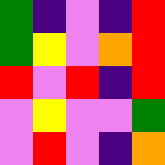[["green", "indigo", "violet", "indigo", "red"], ["green", "yellow", "violet", "orange", "red"], ["red", "violet", "red", "indigo", "red"], ["violet", "yellow", "violet", "violet", "green"], ["violet", "red", "violet", "indigo", "orange"]]